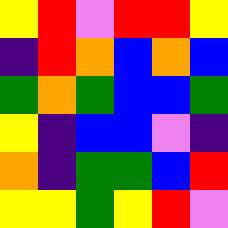[["yellow", "red", "violet", "red", "red", "yellow"], ["indigo", "red", "orange", "blue", "orange", "blue"], ["green", "orange", "green", "blue", "blue", "green"], ["yellow", "indigo", "blue", "blue", "violet", "indigo"], ["orange", "indigo", "green", "green", "blue", "red"], ["yellow", "yellow", "green", "yellow", "red", "violet"]]